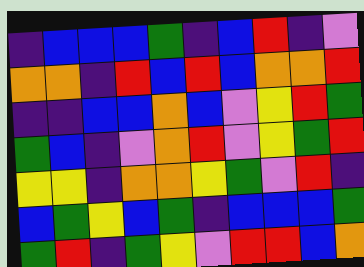[["indigo", "blue", "blue", "blue", "green", "indigo", "blue", "red", "indigo", "violet"], ["orange", "orange", "indigo", "red", "blue", "red", "blue", "orange", "orange", "red"], ["indigo", "indigo", "blue", "blue", "orange", "blue", "violet", "yellow", "red", "green"], ["green", "blue", "indigo", "violet", "orange", "red", "violet", "yellow", "green", "red"], ["yellow", "yellow", "indigo", "orange", "orange", "yellow", "green", "violet", "red", "indigo"], ["blue", "green", "yellow", "blue", "green", "indigo", "blue", "blue", "blue", "green"], ["green", "red", "indigo", "green", "yellow", "violet", "red", "red", "blue", "orange"]]